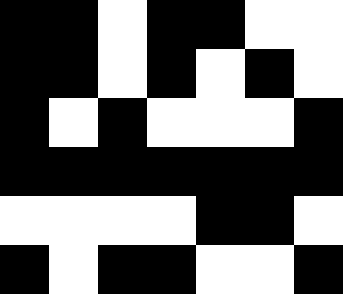[["black", "black", "white", "black", "black", "white", "white"], ["black", "black", "white", "black", "white", "black", "white"], ["black", "white", "black", "white", "white", "white", "black"], ["black", "black", "black", "black", "black", "black", "black"], ["white", "white", "white", "white", "black", "black", "white"], ["black", "white", "black", "black", "white", "white", "black"]]